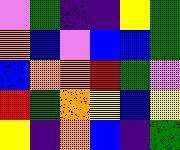[["violet", "green", "indigo", "indigo", "yellow", "green"], ["orange", "blue", "violet", "blue", "blue", "green"], ["blue", "orange", "orange", "red", "green", "violet"], ["red", "green", "orange", "yellow", "blue", "yellow"], ["yellow", "indigo", "orange", "blue", "indigo", "green"]]